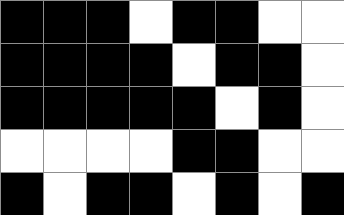[["black", "black", "black", "white", "black", "black", "white", "white"], ["black", "black", "black", "black", "white", "black", "black", "white"], ["black", "black", "black", "black", "black", "white", "black", "white"], ["white", "white", "white", "white", "black", "black", "white", "white"], ["black", "white", "black", "black", "white", "black", "white", "black"]]